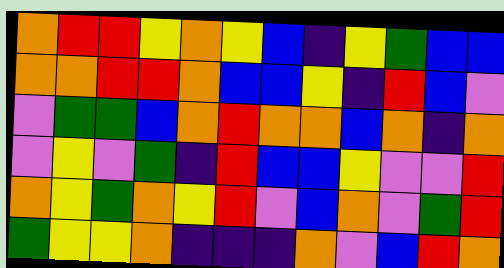[["orange", "red", "red", "yellow", "orange", "yellow", "blue", "indigo", "yellow", "green", "blue", "blue"], ["orange", "orange", "red", "red", "orange", "blue", "blue", "yellow", "indigo", "red", "blue", "violet"], ["violet", "green", "green", "blue", "orange", "red", "orange", "orange", "blue", "orange", "indigo", "orange"], ["violet", "yellow", "violet", "green", "indigo", "red", "blue", "blue", "yellow", "violet", "violet", "red"], ["orange", "yellow", "green", "orange", "yellow", "red", "violet", "blue", "orange", "violet", "green", "red"], ["green", "yellow", "yellow", "orange", "indigo", "indigo", "indigo", "orange", "violet", "blue", "red", "orange"]]